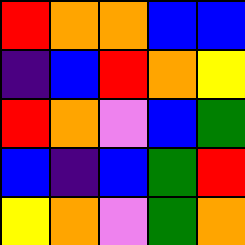[["red", "orange", "orange", "blue", "blue"], ["indigo", "blue", "red", "orange", "yellow"], ["red", "orange", "violet", "blue", "green"], ["blue", "indigo", "blue", "green", "red"], ["yellow", "orange", "violet", "green", "orange"]]